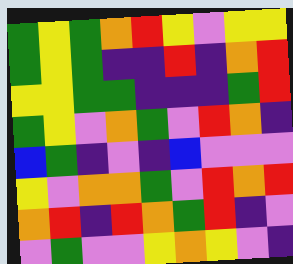[["green", "yellow", "green", "orange", "red", "yellow", "violet", "yellow", "yellow"], ["green", "yellow", "green", "indigo", "indigo", "red", "indigo", "orange", "red"], ["yellow", "yellow", "green", "green", "indigo", "indigo", "indigo", "green", "red"], ["green", "yellow", "violet", "orange", "green", "violet", "red", "orange", "indigo"], ["blue", "green", "indigo", "violet", "indigo", "blue", "violet", "violet", "violet"], ["yellow", "violet", "orange", "orange", "green", "violet", "red", "orange", "red"], ["orange", "red", "indigo", "red", "orange", "green", "red", "indigo", "violet"], ["violet", "green", "violet", "violet", "yellow", "orange", "yellow", "violet", "indigo"]]